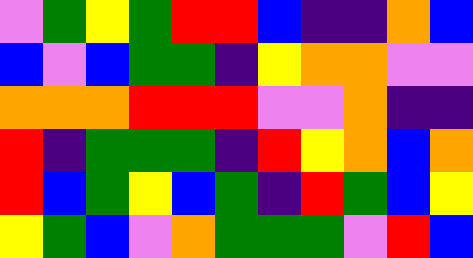[["violet", "green", "yellow", "green", "red", "red", "blue", "indigo", "indigo", "orange", "blue"], ["blue", "violet", "blue", "green", "green", "indigo", "yellow", "orange", "orange", "violet", "violet"], ["orange", "orange", "orange", "red", "red", "red", "violet", "violet", "orange", "indigo", "indigo"], ["red", "indigo", "green", "green", "green", "indigo", "red", "yellow", "orange", "blue", "orange"], ["red", "blue", "green", "yellow", "blue", "green", "indigo", "red", "green", "blue", "yellow"], ["yellow", "green", "blue", "violet", "orange", "green", "green", "green", "violet", "red", "blue"]]